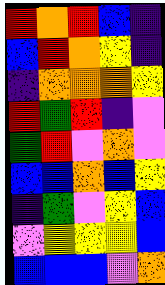[["red", "orange", "red", "blue", "indigo"], ["blue", "red", "orange", "yellow", "indigo"], ["indigo", "orange", "orange", "orange", "yellow"], ["red", "green", "red", "indigo", "violet"], ["green", "red", "violet", "orange", "violet"], ["blue", "blue", "orange", "blue", "yellow"], ["indigo", "green", "violet", "yellow", "blue"], ["violet", "yellow", "yellow", "yellow", "blue"], ["blue", "blue", "blue", "violet", "orange"]]